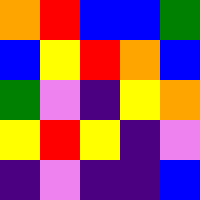[["orange", "red", "blue", "blue", "green"], ["blue", "yellow", "red", "orange", "blue"], ["green", "violet", "indigo", "yellow", "orange"], ["yellow", "red", "yellow", "indigo", "violet"], ["indigo", "violet", "indigo", "indigo", "blue"]]